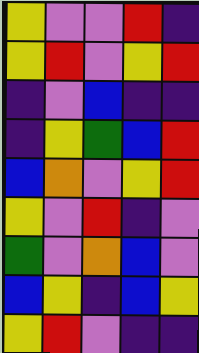[["yellow", "violet", "violet", "red", "indigo"], ["yellow", "red", "violet", "yellow", "red"], ["indigo", "violet", "blue", "indigo", "indigo"], ["indigo", "yellow", "green", "blue", "red"], ["blue", "orange", "violet", "yellow", "red"], ["yellow", "violet", "red", "indigo", "violet"], ["green", "violet", "orange", "blue", "violet"], ["blue", "yellow", "indigo", "blue", "yellow"], ["yellow", "red", "violet", "indigo", "indigo"]]